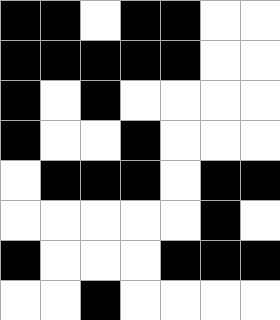[["black", "black", "white", "black", "black", "white", "white"], ["black", "black", "black", "black", "black", "white", "white"], ["black", "white", "black", "white", "white", "white", "white"], ["black", "white", "white", "black", "white", "white", "white"], ["white", "black", "black", "black", "white", "black", "black"], ["white", "white", "white", "white", "white", "black", "white"], ["black", "white", "white", "white", "black", "black", "black"], ["white", "white", "black", "white", "white", "white", "white"]]